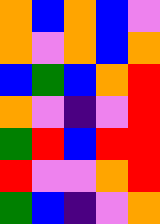[["orange", "blue", "orange", "blue", "violet"], ["orange", "violet", "orange", "blue", "orange"], ["blue", "green", "blue", "orange", "red"], ["orange", "violet", "indigo", "violet", "red"], ["green", "red", "blue", "red", "red"], ["red", "violet", "violet", "orange", "red"], ["green", "blue", "indigo", "violet", "orange"]]